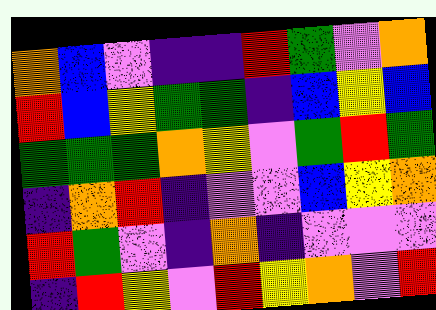[["orange", "blue", "violet", "indigo", "indigo", "red", "green", "violet", "orange"], ["red", "blue", "yellow", "green", "green", "indigo", "blue", "yellow", "blue"], ["green", "green", "green", "orange", "yellow", "violet", "green", "red", "green"], ["indigo", "orange", "red", "indigo", "violet", "violet", "blue", "yellow", "orange"], ["red", "green", "violet", "indigo", "orange", "indigo", "violet", "violet", "violet"], ["indigo", "red", "yellow", "violet", "red", "yellow", "orange", "violet", "red"]]